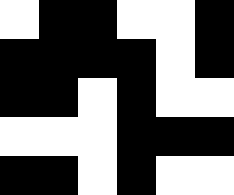[["white", "black", "black", "white", "white", "black"], ["black", "black", "black", "black", "white", "black"], ["black", "black", "white", "black", "white", "white"], ["white", "white", "white", "black", "black", "black"], ["black", "black", "white", "black", "white", "white"]]